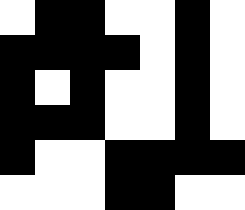[["white", "black", "black", "white", "white", "black", "white"], ["black", "black", "black", "black", "white", "black", "white"], ["black", "white", "black", "white", "white", "black", "white"], ["black", "black", "black", "white", "white", "black", "white"], ["black", "white", "white", "black", "black", "black", "black"], ["white", "white", "white", "black", "black", "white", "white"]]